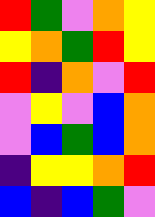[["red", "green", "violet", "orange", "yellow"], ["yellow", "orange", "green", "red", "yellow"], ["red", "indigo", "orange", "violet", "red"], ["violet", "yellow", "violet", "blue", "orange"], ["violet", "blue", "green", "blue", "orange"], ["indigo", "yellow", "yellow", "orange", "red"], ["blue", "indigo", "blue", "green", "violet"]]